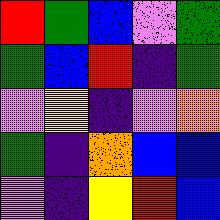[["red", "green", "blue", "violet", "green"], ["green", "blue", "red", "indigo", "green"], ["violet", "yellow", "indigo", "violet", "orange"], ["green", "indigo", "orange", "blue", "blue"], ["violet", "indigo", "yellow", "red", "blue"]]